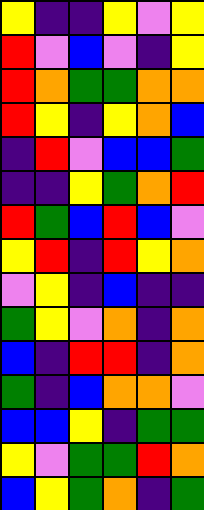[["yellow", "indigo", "indigo", "yellow", "violet", "yellow"], ["red", "violet", "blue", "violet", "indigo", "yellow"], ["red", "orange", "green", "green", "orange", "orange"], ["red", "yellow", "indigo", "yellow", "orange", "blue"], ["indigo", "red", "violet", "blue", "blue", "green"], ["indigo", "indigo", "yellow", "green", "orange", "red"], ["red", "green", "blue", "red", "blue", "violet"], ["yellow", "red", "indigo", "red", "yellow", "orange"], ["violet", "yellow", "indigo", "blue", "indigo", "indigo"], ["green", "yellow", "violet", "orange", "indigo", "orange"], ["blue", "indigo", "red", "red", "indigo", "orange"], ["green", "indigo", "blue", "orange", "orange", "violet"], ["blue", "blue", "yellow", "indigo", "green", "green"], ["yellow", "violet", "green", "green", "red", "orange"], ["blue", "yellow", "green", "orange", "indigo", "green"]]